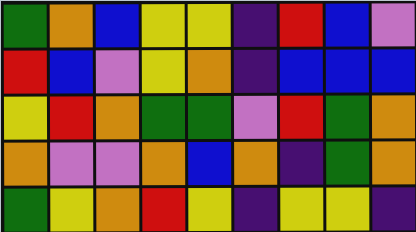[["green", "orange", "blue", "yellow", "yellow", "indigo", "red", "blue", "violet"], ["red", "blue", "violet", "yellow", "orange", "indigo", "blue", "blue", "blue"], ["yellow", "red", "orange", "green", "green", "violet", "red", "green", "orange"], ["orange", "violet", "violet", "orange", "blue", "orange", "indigo", "green", "orange"], ["green", "yellow", "orange", "red", "yellow", "indigo", "yellow", "yellow", "indigo"]]